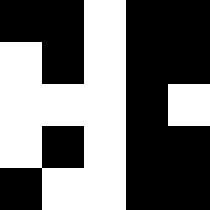[["black", "black", "white", "black", "black"], ["white", "black", "white", "black", "black"], ["white", "white", "white", "black", "white"], ["white", "black", "white", "black", "black"], ["black", "white", "white", "black", "black"]]